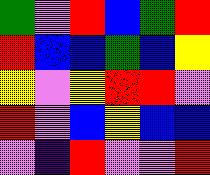[["green", "violet", "red", "blue", "green", "red"], ["red", "blue", "blue", "green", "blue", "yellow"], ["yellow", "violet", "yellow", "red", "red", "violet"], ["red", "violet", "blue", "yellow", "blue", "blue"], ["violet", "indigo", "red", "violet", "violet", "red"]]